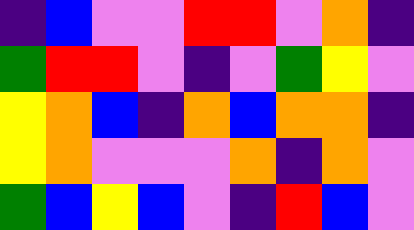[["indigo", "blue", "violet", "violet", "red", "red", "violet", "orange", "indigo"], ["green", "red", "red", "violet", "indigo", "violet", "green", "yellow", "violet"], ["yellow", "orange", "blue", "indigo", "orange", "blue", "orange", "orange", "indigo"], ["yellow", "orange", "violet", "violet", "violet", "orange", "indigo", "orange", "violet"], ["green", "blue", "yellow", "blue", "violet", "indigo", "red", "blue", "violet"]]